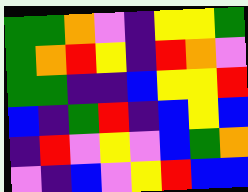[["green", "green", "orange", "violet", "indigo", "yellow", "yellow", "green"], ["green", "orange", "red", "yellow", "indigo", "red", "orange", "violet"], ["green", "green", "indigo", "indigo", "blue", "yellow", "yellow", "red"], ["blue", "indigo", "green", "red", "indigo", "blue", "yellow", "blue"], ["indigo", "red", "violet", "yellow", "violet", "blue", "green", "orange"], ["violet", "indigo", "blue", "violet", "yellow", "red", "blue", "blue"]]